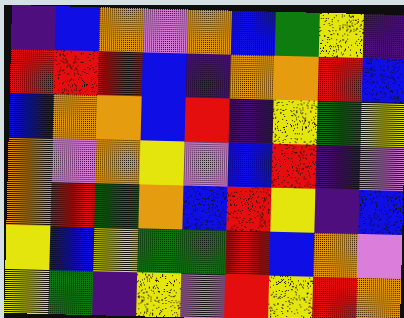[["indigo", "blue", "orange", "violet", "orange", "blue", "green", "yellow", "indigo"], ["red", "red", "red", "blue", "indigo", "orange", "orange", "red", "blue"], ["blue", "orange", "orange", "blue", "red", "indigo", "yellow", "green", "yellow"], ["orange", "violet", "orange", "yellow", "violet", "blue", "red", "indigo", "violet"], ["orange", "red", "green", "orange", "blue", "red", "yellow", "indigo", "blue"], ["yellow", "blue", "yellow", "green", "green", "red", "blue", "orange", "violet"], ["yellow", "green", "indigo", "yellow", "violet", "red", "yellow", "red", "orange"]]